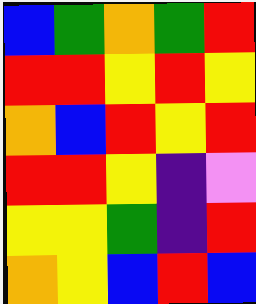[["blue", "green", "orange", "green", "red"], ["red", "red", "yellow", "red", "yellow"], ["orange", "blue", "red", "yellow", "red"], ["red", "red", "yellow", "indigo", "violet"], ["yellow", "yellow", "green", "indigo", "red"], ["orange", "yellow", "blue", "red", "blue"]]